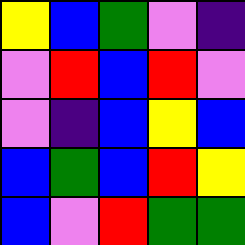[["yellow", "blue", "green", "violet", "indigo"], ["violet", "red", "blue", "red", "violet"], ["violet", "indigo", "blue", "yellow", "blue"], ["blue", "green", "blue", "red", "yellow"], ["blue", "violet", "red", "green", "green"]]